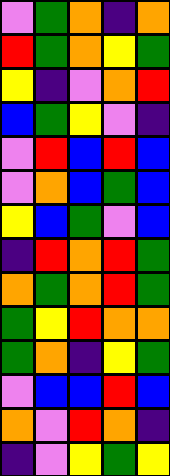[["violet", "green", "orange", "indigo", "orange"], ["red", "green", "orange", "yellow", "green"], ["yellow", "indigo", "violet", "orange", "red"], ["blue", "green", "yellow", "violet", "indigo"], ["violet", "red", "blue", "red", "blue"], ["violet", "orange", "blue", "green", "blue"], ["yellow", "blue", "green", "violet", "blue"], ["indigo", "red", "orange", "red", "green"], ["orange", "green", "orange", "red", "green"], ["green", "yellow", "red", "orange", "orange"], ["green", "orange", "indigo", "yellow", "green"], ["violet", "blue", "blue", "red", "blue"], ["orange", "violet", "red", "orange", "indigo"], ["indigo", "violet", "yellow", "green", "yellow"]]